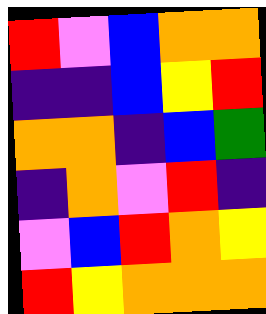[["red", "violet", "blue", "orange", "orange"], ["indigo", "indigo", "blue", "yellow", "red"], ["orange", "orange", "indigo", "blue", "green"], ["indigo", "orange", "violet", "red", "indigo"], ["violet", "blue", "red", "orange", "yellow"], ["red", "yellow", "orange", "orange", "orange"]]